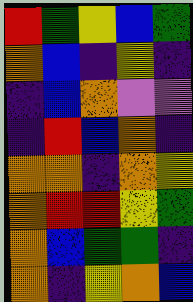[["red", "green", "yellow", "blue", "green"], ["orange", "blue", "indigo", "yellow", "indigo"], ["indigo", "blue", "orange", "violet", "violet"], ["indigo", "red", "blue", "orange", "indigo"], ["orange", "orange", "indigo", "orange", "yellow"], ["orange", "red", "red", "yellow", "green"], ["orange", "blue", "green", "green", "indigo"], ["orange", "indigo", "yellow", "orange", "blue"]]